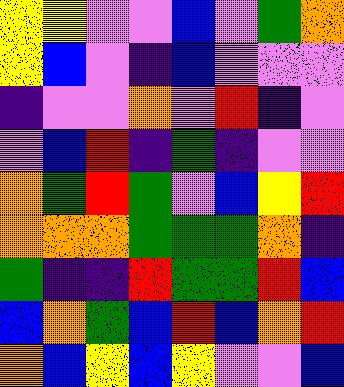[["yellow", "yellow", "violet", "violet", "blue", "violet", "green", "orange"], ["yellow", "blue", "violet", "indigo", "blue", "violet", "violet", "violet"], ["indigo", "violet", "violet", "orange", "violet", "red", "indigo", "violet"], ["violet", "blue", "red", "indigo", "green", "indigo", "violet", "violet"], ["orange", "green", "red", "green", "violet", "blue", "yellow", "red"], ["orange", "orange", "orange", "green", "green", "green", "orange", "indigo"], ["green", "indigo", "indigo", "red", "green", "green", "red", "blue"], ["blue", "orange", "green", "blue", "red", "blue", "orange", "red"], ["orange", "blue", "yellow", "blue", "yellow", "violet", "violet", "blue"]]